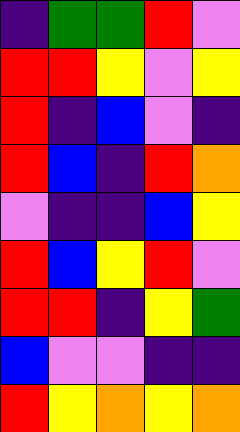[["indigo", "green", "green", "red", "violet"], ["red", "red", "yellow", "violet", "yellow"], ["red", "indigo", "blue", "violet", "indigo"], ["red", "blue", "indigo", "red", "orange"], ["violet", "indigo", "indigo", "blue", "yellow"], ["red", "blue", "yellow", "red", "violet"], ["red", "red", "indigo", "yellow", "green"], ["blue", "violet", "violet", "indigo", "indigo"], ["red", "yellow", "orange", "yellow", "orange"]]